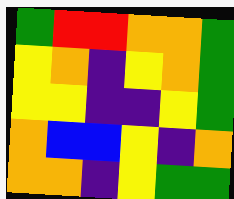[["green", "red", "red", "orange", "orange", "green"], ["yellow", "orange", "indigo", "yellow", "orange", "green"], ["yellow", "yellow", "indigo", "indigo", "yellow", "green"], ["orange", "blue", "blue", "yellow", "indigo", "orange"], ["orange", "orange", "indigo", "yellow", "green", "green"]]